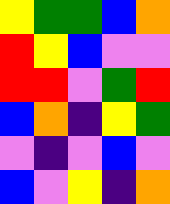[["yellow", "green", "green", "blue", "orange"], ["red", "yellow", "blue", "violet", "violet"], ["red", "red", "violet", "green", "red"], ["blue", "orange", "indigo", "yellow", "green"], ["violet", "indigo", "violet", "blue", "violet"], ["blue", "violet", "yellow", "indigo", "orange"]]